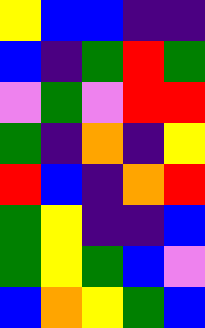[["yellow", "blue", "blue", "indigo", "indigo"], ["blue", "indigo", "green", "red", "green"], ["violet", "green", "violet", "red", "red"], ["green", "indigo", "orange", "indigo", "yellow"], ["red", "blue", "indigo", "orange", "red"], ["green", "yellow", "indigo", "indigo", "blue"], ["green", "yellow", "green", "blue", "violet"], ["blue", "orange", "yellow", "green", "blue"]]